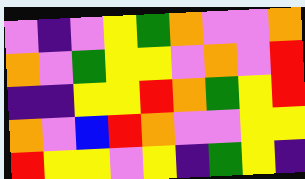[["violet", "indigo", "violet", "yellow", "green", "orange", "violet", "violet", "orange"], ["orange", "violet", "green", "yellow", "yellow", "violet", "orange", "violet", "red"], ["indigo", "indigo", "yellow", "yellow", "red", "orange", "green", "yellow", "red"], ["orange", "violet", "blue", "red", "orange", "violet", "violet", "yellow", "yellow"], ["red", "yellow", "yellow", "violet", "yellow", "indigo", "green", "yellow", "indigo"]]